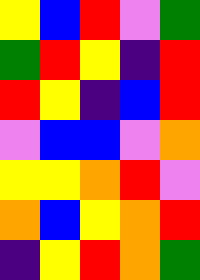[["yellow", "blue", "red", "violet", "green"], ["green", "red", "yellow", "indigo", "red"], ["red", "yellow", "indigo", "blue", "red"], ["violet", "blue", "blue", "violet", "orange"], ["yellow", "yellow", "orange", "red", "violet"], ["orange", "blue", "yellow", "orange", "red"], ["indigo", "yellow", "red", "orange", "green"]]